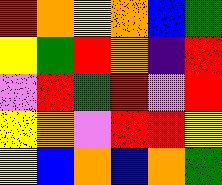[["red", "orange", "yellow", "orange", "blue", "green"], ["yellow", "green", "red", "orange", "indigo", "red"], ["violet", "red", "green", "red", "violet", "red"], ["yellow", "orange", "violet", "red", "red", "yellow"], ["yellow", "blue", "orange", "blue", "orange", "green"]]